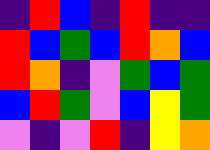[["indigo", "red", "blue", "indigo", "red", "indigo", "indigo"], ["red", "blue", "green", "blue", "red", "orange", "blue"], ["red", "orange", "indigo", "violet", "green", "blue", "green"], ["blue", "red", "green", "violet", "blue", "yellow", "green"], ["violet", "indigo", "violet", "red", "indigo", "yellow", "orange"]]